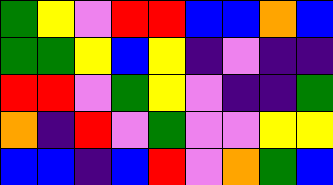[["green", "yellow", "violet", "red", "red", "blue", "blue", "orange", "blue"], ["green", "green", "yellow", "blue", "yellow", "indigo", "violet", "indigo", "indigo"], ["red", "red", "violet", "green", "yellow", "violet", "indigo", "indigo", "green"], ["orange", "indigo", "red", "violet", "green", "violet", "violet", "yellow", "yellow"], ["blue", "blue", "indigo", "blue", "red", "violet", "orange", "green", "blue"]]